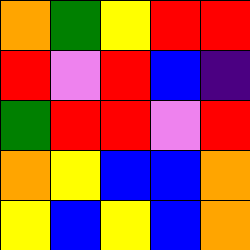[["orange", "green", "yellow", "red", "red"], ["red", "violet", "red", "blue", "indigo"], ["green", "red", "red", "violet", "red"], ["orange", "yellow", "blue", "blue", "orange"], ["yellow", "blue", "yellow", "blue", "orange"]]